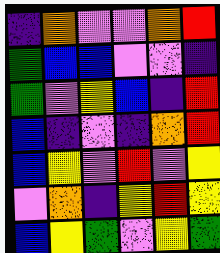[["indigo", "orange", "violet", "violet", "orange", "red"], ["green", "blue", "blue", "violet", "violet", "indigo"], ["green", "violet", "yellow", "blue", "indigo", "red"], ["blue", "indigo", "violet", "indigo", "orange", "red"], ["blue", "yellow", "violet", "red", "violet", "yellow"], ["violet", "orange", "indigo", "yellow", "red", "yellow"], ["blue", "yellow", "green", "violet", "yellow", "green"]]